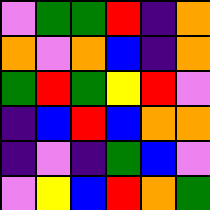[["violet", "green", "green", "red", "indigo", "orange"], ["orange", "violet", "orange", "blue", "indigo", "orange"], ["green", "red", "green", "yellow", "red", "violet"], ["indigo", "blue", "red", "blue", "orange", "orange"], ["indigo", "violet", "indigo", "green", "blue", "violet"], ["violet", "yellow", "blue", "red", "orange", "green"]]